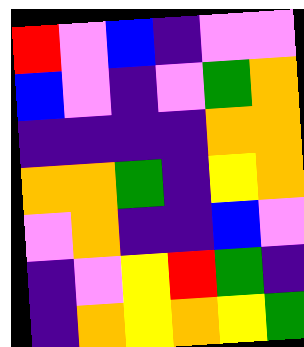[["red", "violet", "blue", "indigo", "violet", "violet"], ["blue", "violet", "indigo", "violet", "green", "orange"], ["indigo", "indigo", "indigo", "indigo", "orange", "orange"], ["orange", "orange", "green", "indigo", "yellow", "orange"], ["violet", "orange", "indigo", "indigo", "blue", "violet"], ["indigo", "violet", "yellow", "red", "green", "indigo"], ["indigo", "orange", "yellow", "orange", "yellow", "green"]]